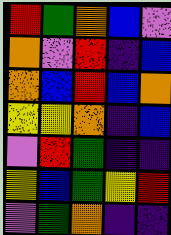[["red", "green", "orange", "blue", "violet"], ["orange", "violet", "red", "indigo", "blue"], ["orange", "blue", "red", "blue", "orange"], ["yellow", "yellow", "orange", "indigo", "blue"], ["violet", "red", "green", "indigo", "indigo"], ["yellow", "blue", "green", "yellow", "red"], ["violet", "green", "orange", "indigo", "indigo"]]